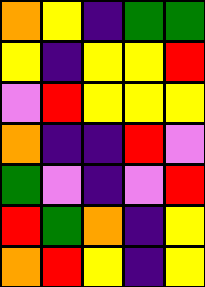[["orange", "yellow", "indigo", "green", "green"], ["yellow", "indigo", "yellow", "yellow", "red"], ["violet", "red", "yellow", "yellow", "yellow"], ["orange", "indigo", "indigo", "red", "violet"], ["green", "violet", "indigo", "violet", "red"], ["red", "green", "orange", "indigo", "yellow"], ["orange", "red", "yellow", "indigo", "yellow"]]